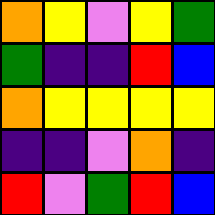[["orange", "yellow", "violet", "yellow", "green"], ["green", "indigo", "indigo", "red", "blue"], ["orange", "yellow", "yellow", "yellow", "yellow"], ["indigo", "indigo", "violet", "orange", "indigo"], ["red", "violet", "green", "red", "blue"]]